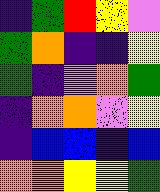[["indigo", "green", "red", "yellow", "violet"], ["green", "orange", "indigo", "indigo", "yellow"], ["green", "indigo", "violet", "orange", "green"], ["indigo", "orange", "orange", "violet", "yellow"], ["indigo", "blue", "blue", "indigo", "blue"], ["orange", "orange", "yellow", "yellow", "green"]]